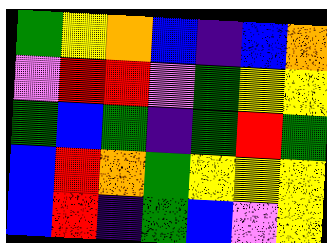[["green", "yellow", "orange", "blue", "indigo", "blue", "orange"], ["violet", "red", "red", "violet", "green", "yellow", "yellow"], ["green", "blue", "green", "indigo", "green", "red", "green"], ["blue", "red", "orange", "green", "yellow", "yellow", "yellow"], ["blue", "red", "indigo", "green", "blue", "violet", "yellow"]]